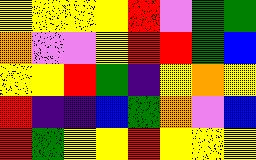[["yellow", "yellow", "yellow", "yellow", "red", "violet", "green", "green"], ["orange", "violet", "violet", "yellow", "red", "red", "green", "blue"], ["yellow", "yellow", "red", "green", "indigo", "yellow", "orange", "yellow"], ["red", "indigo", "indigo", "blue", "green", "orange", "violet", "blue"], ["red", "green", "yellow", "yellow", "red", "yellow", "yellow", "yellow"]]